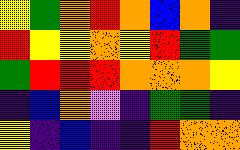[["yellow", "green", "orange", "red", "orange", "blue", "orange", "indigo"], ["red", "yellow", "yellow", "orange", "yellow", "red", "green", "green"], ["green", "red", "red", "red", "orange", "orange", "orange", "yellow"], ["indigo", "blue", "orange", "violet", "indigo", "green", "green", "indigo"], ["yellow", "indigo", "blue", "indigo", "indigo", "red", "orange", "orange"]]